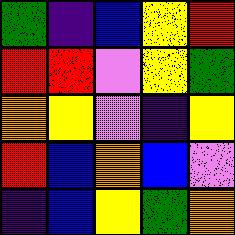[["green", "indigo", "blue", "yellow", "red"], ["red", "red", "violet", "yellow", "green"], ["orange", "yellow", "violet", "indigo", "yellow"], ["red", "blue", "orange", "blue", "violet"], ["indigo", "blue", "yellow", "green", "orange"]]